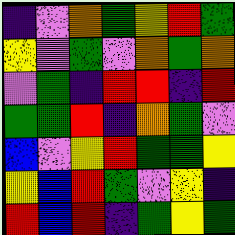[["indigo", "violet", "orange", "green", "yellow", "red", "green"], ["yellow", "violet", "green", "violet", "orange", "green", "orange"], ["violet", "green", "indigo", "red", "red", "indigo", "red"], ["green", "green", "red", "indigo", "orange", "green", "violet"], ["blue", "violet", "yellow", "red", "green", "green", "yellow"], ["yellow", "blue", "red", "green", "violet", "yellow", "indigo"], ["red", "blue", "red", "indigo", "green", "yellow", "green"]]